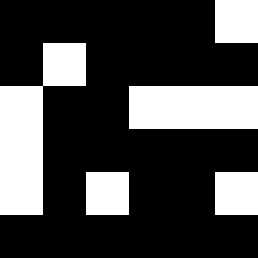[["black", "black", "black", "black", "black", "white"], ["black", "white", "black", "black", "black", "black"], ["white", "black", "black", "white", "white", "white"], ["white", "black", "black", "black", "black", "black"], ["white", "black", "white", "black", "black", "white"], ["black", "black", "black", "black", "black", "black"]]